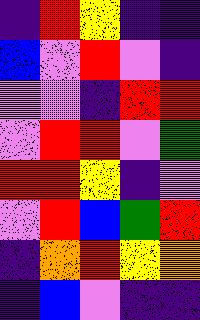[["indigo", "red", "yellow", "indigo", "indigo"], ["blue", "violet", "red", "violet", "indigo"], ["violet", "violet", "indigo", "red", "red"], ["violet", "red", "red", "violet", "green"], ["red", "red", "yellow", "indigo", "violet"], ["violet", "red", "blue", "green", "red"], ["indigo", "orange", "red", "yellow", "orange"], ["indigo", "blue", "violet", "indigo", "indigo"]]